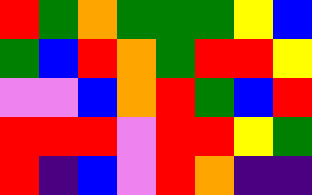[["red", "green", "orange", "green", "green", "green", "yellow", "blue"], ["green", "blue", "red", "orange", "green", "red", "red", "yellow"], ["violet", "violet", "blue", "orange", "red", "green", "blue", "red"], ["red", "red", "red", "violet", "red", "red", "yellow", "green"], ["red", "indigo", "blue", "violet", "red", "orange", "indigo", "indigo"]]